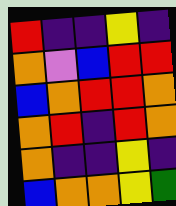[["red", "indigo", "indigo", "yellow", "indigo"], ["orange", "violet", "blue", "red", "red"], ["blue", "orange", "red", "red", "orange"], ["orange", "red", "indigo", "red", "orange"], ["orange", "indigo", "indigo", "yellow", "indigo"], ["blue", "orange", "orange", "yellow", "green"]]